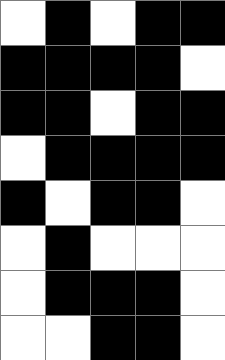[["white", "black", "white", "black", "black"], ["black", "black", "black", "black", "white"], ["black", "black", "white", "black", "black"], ["white", "black", "black", "black", "black"], ["black", "white", "black", "black", "white"], ["white", "black", "white", "white", "white"], ["white", "black", "black", "black", "white"], ["white", "white", "black", "black", "white"]]